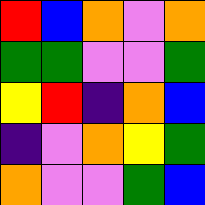[["red", "blue", "orange", "violet", "orange"], ["green", "green", "violet", "violet", "green"], ["yellow", "red", "indigo", "orange", "blue"], ["indigo", "violet", "orange", "yellow", "green"], ["orange", "violet", "violet", "green", "blue"]]